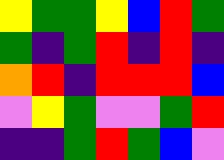[["yellow", "green", "green", "yellow", "blue", "red", "green"], ["green", "indigo", "green", "red", "indigo", "red", "indigo"], ["orange", "red", "indigo", "red", "red", "red", "blue"], ["violet", "yellow", "green", "violet", "violet", "green", "red"], ["indigo", "indigo", "green", "red", "green", "blue", "violet"]]